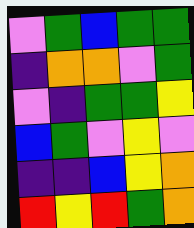[["violet", "green", "blue", "green", "green"], ["indigo", "orange", "orange", "violet", "green"], ["violet", "indigo", "green", "green", "yellow"], ["blue", "green", "violet", "yellow", "violet"], ["indigo", "indigo", "blue", "yellow", "orange"], ["red", "yellow", "red", "green", "orange"]]